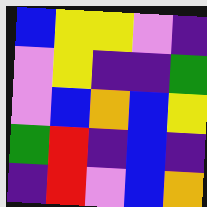[["blue", "yellow", "yellow", "violet", "indigo"], ["violet", "yellow", "indigo", "indigo", "green"], ["violet", "blue", "orange", "blue", "yellow"], ["green", "red", "indigo", "blue", "indigo"], ["indigo", "red", "violet", "blue", "orange"]]